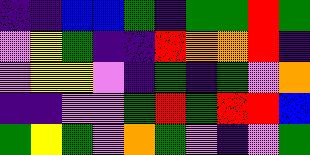[["indigo", "indigo", "blue", "blue", "green", "indigo", "green", "green", "red", "green"], ["violet", "yellow", "green", "indigo", "indigo", "red", "orange", "orange", "red", "indigo"], ["violet", "yellow", "yellow", "violet", "indigo", "green", "indigo", "green", "violet", "orange"], ["indigo", "indigo", "violet", "violet", "green", "red", "green", "red", "red", "blue"], ["green", "yellow", "green", "violet", "orange", "green", "violet", "indigo", "violet", "green"]]